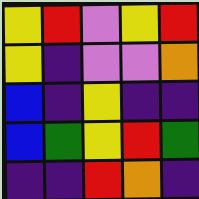[["yellow", "red", "violet", "yellow", "red"], ["yellow", "indigo", "violet", "violet", "orange"], ["blue", "indigo", "yellow", "indigo", "indigo"], ["blue", "green", "yellow", "red", "green"], ["indigo", "indigo", "red", "orange", "indigo"]]